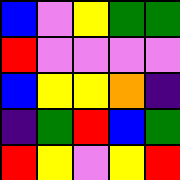[["blue", "violet", "yellow", "green", "green"], ["red", "violet", "violet", "violet", "violet"], ["blue", "yellow", "yellow", "orange", "indigo"], ["indigo", "green", "red", "blue", "green"], ["red", "yellow", "violet", "yellow", "red"]]